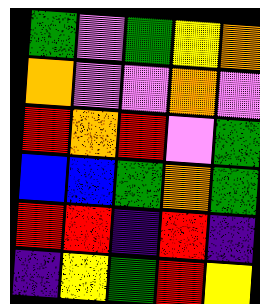[["green", "violet", "green", "yellow", "orange"], ["orange", "violet", "violet", "orange", "violet"], ["red", "orange", "red", "violet", "green"], ["blue", "blue", "green", "orange", "green"], ["red", "red", "indigo", "red", "indigo"], ["indigo", "yellow", "green", "red", "yellow"]]